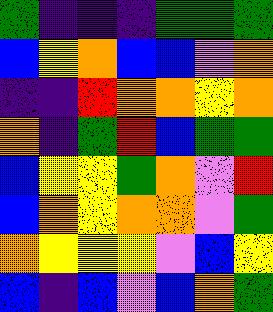[["green", "indigo", "indigo", "indigo", "green", "green", "green"], ["blue", "yellow", "orange", "blue", "blue", "violet", "orange"], ["indigo", "indigo", "red", "orange", "orange", "yellow", "orange"], ["orange", "indigo", "green", "red", "blue", "green", "green"], ["blue", "yellow", "yellow", "green", "orange", "violet", "red"], ["blue", "orange", "yellow", "orange", "orange", "violet", "green"], ["orange", "yellow", "yellow", "yellow", "violet", "blue", "yellow"], ["blue", "indigo", "blue", "violet", "blue", "orange", "green"]]